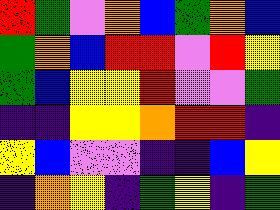[["red", "green", "violet", "orange", "blue", "green", "orange", "blue"], ["green", "orange", "blue", "red", "red", "violet", "red", "yellow"], ["green", "blue", "yellow", "yellow", "red", "violet", "violet", "green"], ["indigo", "indigo", "yellow", "yellow", "orange", "red", "red", "indigo"], ["yellow", "blue", "violet", "violet", "indigo", "indigo", "blue", "yellow"], ["indigo", "orange", "yellow", "indigo", "green", "yellow", "indigo", "green"]]